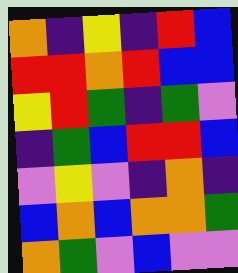[["orange", "indigo", "yellow", "indigo", "red", "blue"], ["red", "red", "orange", "red", "blue", "blue"], ["yellow", "red", "green", "indigo", "green", "violet"], ["indigo", "green", "blue", "red", "red", "blue"], ["violet", "yellow", "violet", "indigo", "orange", "indigo"], ["blue", "orange", "blue", "orange", "orange", "green"], ["orange", "green", "violet", "blue", "violet", "violet"]]